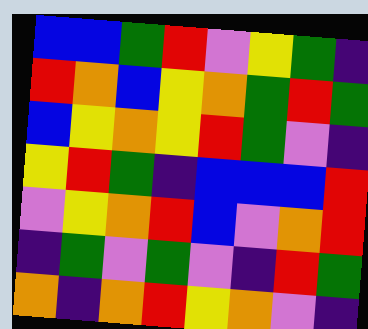[["blue", "blue", "green", "red", "violet", "yellow", "green", "indigo"], ["red", "orange", "blue", "yellow", "orange", "green", "red", "green"], ["blue", "yellow", "orange", "yellow", "red", "green", "violet", "indigo"], ["yellow", "red", "green", "indigo", "blue", "blue", "blue", "red"], ["violet", "yellow", "orange", "red", "blue", "violet", "orange", "red"], ["indigo", "green", "violet", "green", "violet", "indigo", "red", "green"], ["orange", "indigo", "orange", "red", "yellow", "orange", "violet", "indigo"]]